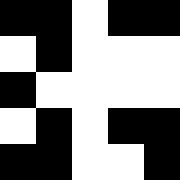[["black", "black", "white", "black", "black"], ["white", "black", "white", "white", "white"], ["black", "white", "white", "white", "white"], ["white", "black", "white", "black", "black"], ["black", "black", "white", "white", "black"]]